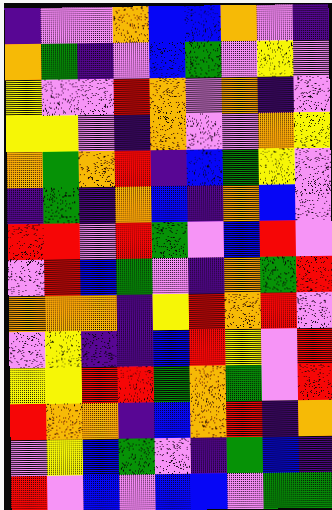[["indigo", "violet", "violet", "orange", "blue", "blue", "orange", "violet", "indigo"], ["orange", "green", "indigo", "violet", "blue", "green", "violet", "yellow", "violet"], ["yellow", "violet", "violet", "red", "orange", "violet", "orange", "indigo", "violet"], ["yellow", "yellow", "violet", "indigo", "orange", "violet", "violet", "orange", "yellow"], ["orange", "green", "orange", "red", "indigo", "blue", "green", "yellow", "violet"], ["indigo", "green", "indigo", "orange", "blue", "indigo", "orange", "blue", "violet"], ["red", "red", "violet", "red", "green", "violet", "blue", "red", "violet"], ["violet", "red", "blue", "green", "violet", "indigo", "orange", "green", "red"], ["orange", "orange", "orange", "indigo", "yellow", "red", "orange", "red", "violet"], ["violet", "yellow", "indigo", "indigo", "blue", "red", "yellow", "violet", "red"], ["yellow", "yellow", "red", "red", "green", "orange", "green", "violet", "red"], ["red", "orange", "orange", "indigo", "blue", "orange", "red", "indigo", "orange"], ["violet", "yellow", "blue", "green", "violet", "indigo", "green", "blue", "indigo"], ["red", "violet", "blue", "violet", "blue", "blue", "violet", "green", "green"]]